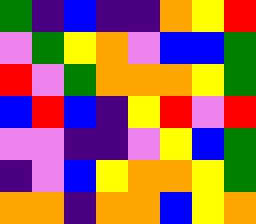[["green", "indigo", "blue", "indigo", "indigo", "orange", "yellow", "red"], ["violet", "green", "yellow", "orange", "violet", "blue", "blue", "green"], ["red", "violet", "green", "orange", "orange", "orange", "yellow", "green"], ["blue", "red", "blue", "indigo", "yellow", "red", "violet", "red"], ["violet", "violet", "indigo", "indigo", "violet", "yellow", "blue", "green"], ["indigo", "violet", "blue", "yellow", "orange", "orange", "yellow", "green"], ["orange", "orange", "indigo", "orange", "orange", "blue", "yellow", "orange"]]